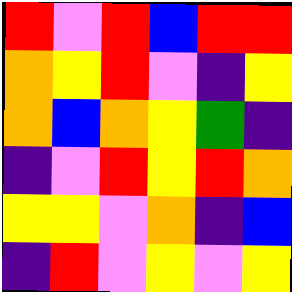[["red", "violet", "red", "blue", "red", "red"], ["orange", "yellow", "red", "violet", "indigo", "yellow"], ["orange", "blue", "orange", "yellow", "green", "indigo"], ["indigo", "violet", "red", "yellow", "red", "orange"], ["yellow", "yellow", "violet", "orange", "indigo", "blue"], ["indigo", "red", "violet", "yellow", "violet", "yellow"]]